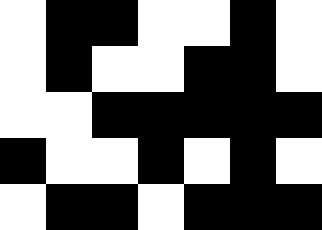[["white", "black", "black", "white", "white", "black", "white"], ["white", "black", "white", "white", "black", "black", "white"], ["white", "white", "black", "black", "black", "black", "black"], ["black", "white", "white", "black", "white", "black", "white"], ["white", "black", "black", "white", "black", "black", "black"]]